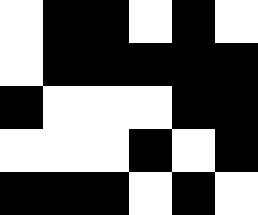[["white", "black", "black", "white", "black", "white"], ["white", "black", "black", "black", "black", "black"], ["black", "white", "white", "white", "black", "black"], ["white", "white", "white", "black", "white", "black"], ["black", "black", "black", "white", "black", "white"]]